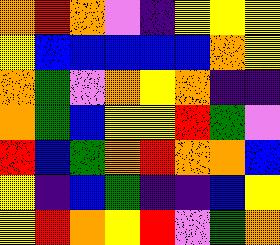[["orange", "red", "orange", "violet", "indigo", "yellow", "yellow", "yellow"], ["yellow", "blue", "blue", "blue", "blue", "blue", "orange", "yellow"], ["orange", "green", "violet", "orange", "yellow", "orange", "indigo", "indigo"], ["orange", "green", "blue", "yellow", "yellow", "red", "green", "violet"], ["red", "blue", "green", "orange", "red", "orange", "orange", "blue"], ["yellow", "indigo", "blue", "green", "indigo", "indigo", "blue", "yellow"], ["yellow", "red", "orange", "yellow", "red", "violet", "green", "orange"]]